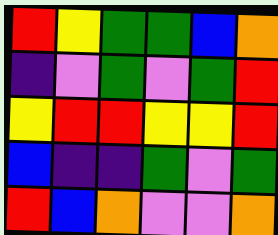[["red", "yellow", "green", "green", "blue", "orange"], ["indigo", "violet", "green", "violet", "green", "red"], ["yellow", "red", "red", "yellow", "yellow", "red"], ["blue", "indigo", "indigo", "green", "violet", "green"], ["red", "blue", "orange", "violet", "violet", "orange"]]